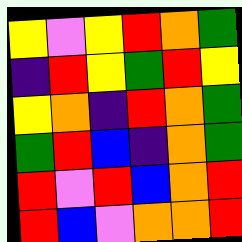[["yellow", "violet", "yellow", "red", "orange", "green"], ["indigo", "red", "yellow", "green", "red", "yellow"], ["yellow", "orange", "indigo", "red", "orange", "green"], ["green", "red", "blue", "indigo", "orange", "green"], ["red", "violet", "red", "blue", "orange", "red"], ["red", "blue", "violet", "orange", "orange", "red"]]